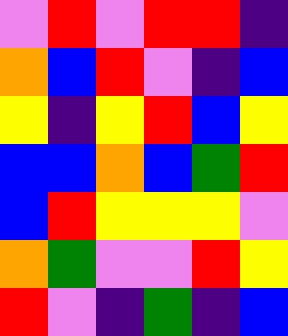[["violet", "red", "violet", "red", "red", "indigo"], ["orange", "blue", "red", "violet", "indigo", "blue"], ["yellow", "indigo", "yellow", "red", "blue", "yellow"], ["blue", "blue", "orange", "blue", "green", "red"], ["blue", "red", "yellow", "yellow", "yellow", "violet"], ["orange", "green", "violet", "violet", "red", "yellow"], ["red", "violet", "indigo", "green", "indigo", "blue"]]